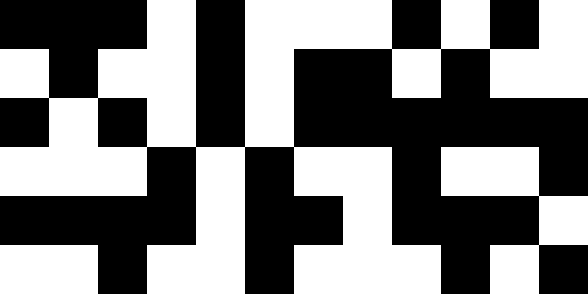[["black", "black", "black", "white", "black", "white", "white", "white", "black", "white", "black", "white"], ["white", "black", "white", "white", "black", "white", "black", "black", "white", "black", "white", "white"], ["black", "white", "black", "white", "black", "white", "black", "black", "black", "black", "black", "black"], ["white", "white", "white", "black", "white", "black", "white", "white", "black", "white", "white", "black"], ["black", "black", "black", "black", "white", "black", "black", "white", "black", "black", "black", "white"], ["white", "white", "black", "white", "white", "black", "white", "white", "white", "black", "white", "black"]]